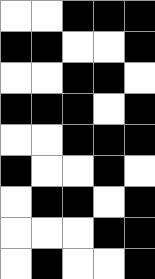[["white", "white", "black", "black", "black"], ["black", "black", "white", "white", "black"], ["white", "white", "black", "black", "white"], ["black", "black", "black", "white", "black"], ["white", "white", "black", "black", "black"], ["black", "white", "white", "black", "white"], ["white", "black", "black", "white", "black"], ["white", "white", "white", "black", "black"], ["white", "black", "white", "white", "black"]]